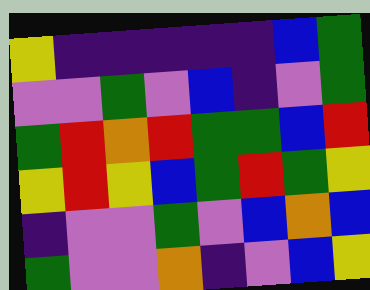[["yellow", "indigo", "indigo", "indigo", "indigo", "indigo", "blue", "green"], ["violet", "violet", "green", "violet", "blue", "indigo", "violet", "green"], ["green", "red", "orange", "red", "green", "green", "blue", "red"], ["yellow", "red", "yellow", "blue", "green", "red", "green", "yellow"], ["indigo", "violet", "violet", "green", "violet", "blue", "orange", "blue"], ["green", "violet", "violet", "orange", "indigo", "violet", "blue", "yellow"]]